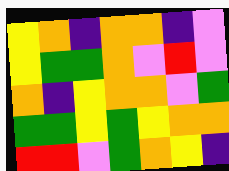[["yellow", "orange", "indigo", "orange", "orange", "indigo", "violet"], ["yellow", "green", "green", "orange", "violet", "red", "violet"], ["orange", "indigo", "yellow", "orange", "orange", "violet", "green"], ["green", "green", "yellow", "green", "yellow", "orange", "orange"], ["red", "red", "violet", "green", "orange", "yellow", "indigo"]]